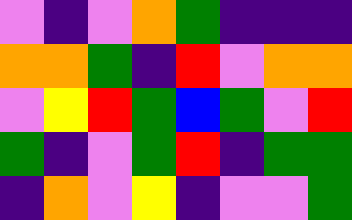[["violet", "indigo", "violet", "orange", "green", "indigo", "indigo", "indigo"], ["orange", "orange", "green", "indigo", "red", "violet", "orange", "orange"], ["violet", "yellow", "red", "green", "blue", "green", "violet", "red"], ["green", "indigo", "violet", "green", "red", "indigo", "green", "green"], ["indigo", "orange", "violet", "yellow", "indigo", "violet", "violet", "green"]]